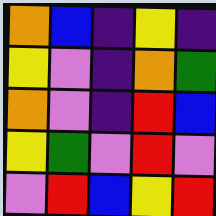[["orange", "blue", "indigo", "yellow", "indigo"], ["yellow", "violet", "indigo", "orange", "green"], ["orange", "violet", "indigo", "red", "blue"], ["yellow", "green", "violet", "red", "violet"], ["violet", "red", "blue", "yellow", "red"]]